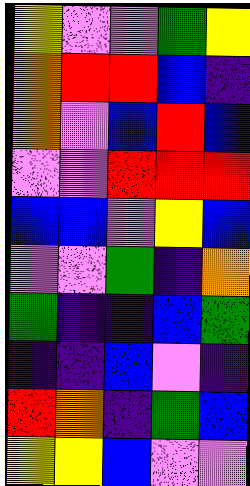[["yellow", "violet", "violet", "green", "yellow"], ["orange", "red", "red", "blue", "indigo"], ["orange", "violet", "blue", "red", "blue"], ["violet", "violet", "red", "red", "red"], ["blue", "blue", "violet", "yellow", "blue"], ["violet", "violet", "green", "indigo", "orange"], ["green", "indigo", "indigo", "blue", "green"], ["indigo", "indigo", "blue", "violet", "indigo"], ["red", "orange", "indigo", "green", "blue"], ["yellow", "yellow", "blue", "violet", "violet"]]